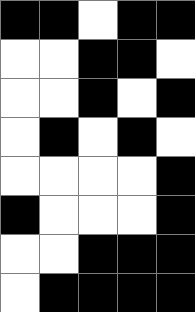[["black", "black", "white", "black", "black"], ["white", "white", "black", "black", "white"], ["white", "white", "black", "white", "black"], ["white", "black", "white", "black", "white"], ["white", "white", "white", "white", "black"], ["black", "white", "white", "white", "black"], ["white", "white", "black", "black", "black"], ["white", "black", "black", "black", "black"]]